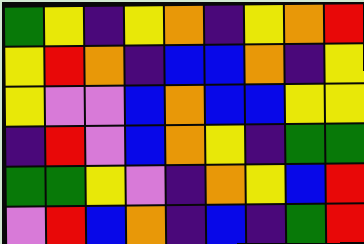[["green", "yellow", "indigo", "yellow", "orange", "indigo", "yellow", "orange", "red"], ["yellow", "red", "orange", "indigo", "blue", "blue", "orange", "indigo", "yellow"], ["yellow", "violet", "violet", "blue", "orange", "blue", "blue", "yellow", "yellow"], ["indigo", "red", "violet", "blue", "orange", "yellow", "indigo", "green", "green"], ["green", "green", "yellow", "violet", "indigo", "orange", "yellow", "blue", "red"], ["violet", "red", "blue", "orange", "indigo", "blue", "indigo", "green", "red"]]